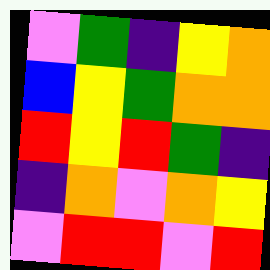[["violet", "green", "indigo", "yellow", "orange"], ["blue", "yellow", "green", "orange", "orange"], ["red", "yellow", "red", "green", "indigo"], ["indigo", "orange", "violet", "orange", "yellow"], ["violet", "red", "red", "violet", "red"]]